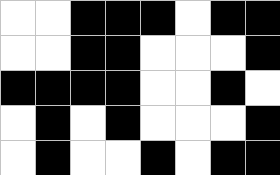[["white", "white", "black", "black", "black", "white", "black", "black"], ["white", "white", "black", "black", "white", "white", "white", "black"], ["black", "black", "black", "black", "white", "white", "black", "white"], ["white", "black", "white", "black", "white", "white", "white", "black"], ["white", "black", "white", "white", "black", "white", "black", "black"]]